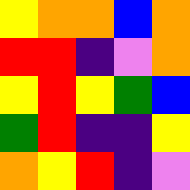[["yellow", "orange", "orange", "blue", "orange"], ["red", "red", "indigo", "violet", "orange"], ["yellow", "red", "yellow", "green", "blue"], ["green", "red", "indigo", "indigo", "yellow"], ["orange", "yellow", "red", "indigo", "violet"]]